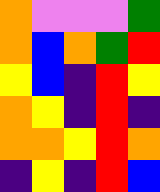[["orange", "violet", "violet", "violet", "green"], ["orange", "blue", "orange", "green", "red"], ["yellow", "blue", "indigo", "red", "yellow"], ["orange", "yellow", "indigo", "red", "indigo"], ["orange", "orange", "yellow", "red", "orange"], ["indigo", "yellow", "indigo", "red", "blue"]]